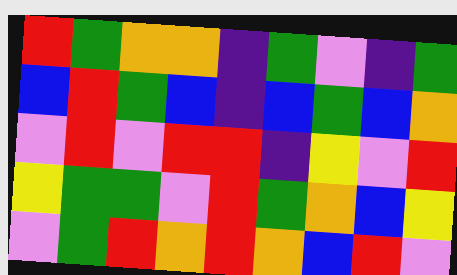[["red", "green", "orange", "orange", "indigo", "green", "violet", "indigo", "green"], ["blue", "red", "green", "blue", "indigo", "blue", "green", "blue", "orange"], ["violet", "red", "violet", "red", "red", "indigo", "yellow", "violet", "red"], ["yellow", "green", "green", "violet", "red", "green", "orange", "blue", "yellow"], ["violet", "green", "red", "orange", "red", "orange", "blue", "red", "violet"]]